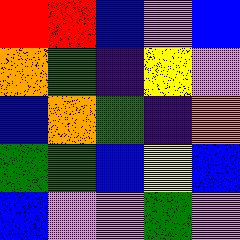[["red", "red", "blue", "violet", "blue"], ["orange", "green", "indigo", "yellow", "violet"], ["blue", "orange", "green", "indigo", "orange"], ["green", "green", "blue", "yellow", "blue"], ["blue", "violet", "violet", "green", "violet"]]